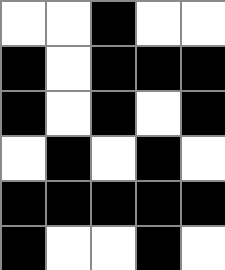[["white", "white", "black", "white", "white"], ["black", "white", "black", "black", "black"], ["black", "white", "black", "white", "black"], ["white", "black", "white", "black", "white"], ["black", "black", "black", "black", "black"], ["black", "white", "white", "black", "white"]]